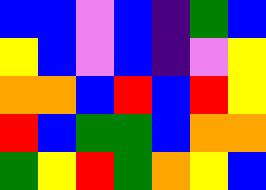[["blue", "blue", "violet", "blue", "indigo", "green", "blue"], ["yellow", "blue", "violet", "blue", "indigo", "violet", "yellow"], ["orange", "orange", "blue", "red", "blue", "red", "yellow"], ["red", "blue", "green", "green", "blue", "orange", "orange"], ["green", "yellow", "red", "green", "orange", "yellow", "blue"]]